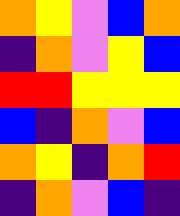[["orange", "yellow", "violet", "blue", "orange"], ["indigo", "orange", "violet", "yellow", "blue"], ["red", "red", "yellow", "yellow", "yellow"], ["blue", "indigo", "orange", "violet", "blue"], ["orange", "yellow", "indigo", "orange", "red"], ["indigo", "orange", "violet", "blue", "indigo"]]